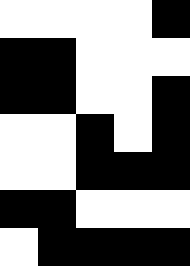[["white", "white", "white", "white", "black"], ["black", "black", "white", "white", "white"], ["black", "black", "white", "white", "black"], ["white", "white", "black", "white", "black"], ["white", "white", "black", "black", "black"], ["black", "black", "white", "white", "white"], ["white", "black", "black", "black", "black"]]